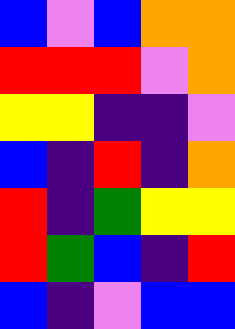[["blue", "violet", "blue", "orange", "orange"], ["red", "red", "red", "violet", "orange"], ["yellow", "yellow", "indigo", "indigo", "violet"], ["blue", "indigo", "red", "indigo", "orange"], ["red", "indigo", "green", "yellow", "yellow"], ["red", "green", "blue", "indigo", "red"], ["blue", "indigo", "violet", "blue", "blue"]]